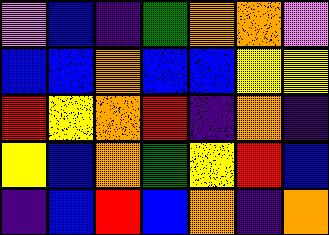[["violet", "blue", "indigo", "green", "orange", "orange", "violet"], ["blue", "blue", "orange", "blue", "blue", "yellow", "yellow"], ["red", "yellow", "orange", "red", "indigo", "orange", "indigo"], ["yellow", "blue", "orange", "green", "yellow", "red", "blue"], ["indigo", "blue", "red", "blue", "orange", "indigo", "orange"]]